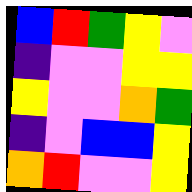[["blue", "red", "green", "yellow", "violet"], ["indigo", "violet", "violet", "yellow", "yellow"], ["yellow", "violet", "violet", "orange", "green"], ["indigo", "violet", "blue", "blue", "yellow"], ["orange", "red", "violet", "violet", "yellow"]]